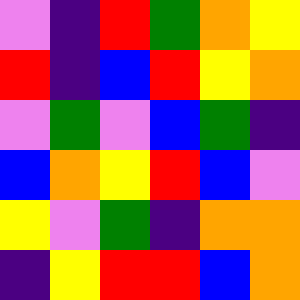[["violet", "indigo", "red", "green", "orange", "yellow"], ["red", "indigo", "blue", "red", "yellow", "orange"], ["violet", "green", "violet", "blue", "green", "indigo"], ["blue", "orange", "yellow", "red", "blue", "violet"], ["yellow", "violet", "green", "indigo", "orange", "orange"], ["indigo", "yellow", "red", "red", "blue", "orange"]]